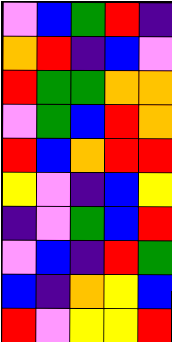[["violet", "blue", "green", "red", "indigo"], ["orange", "red", "indigo", "blue", "violet"], ["red", "green", "green", "orange", "orange"], ["violet", "green", "blue", "red", "orange"], ["red", "blue", "orange", "red", "red"], ["yellow", "violet", "indigo", "blue", "yellow"], ["indigo", "violet", "green", "blue", "red"], ["violet", "blue", "indigo", "red", "green"], ["blue", "indigo", "orange", "yellow", "blue"], ["red", "violet", "yellow", "yellow", "red"]]